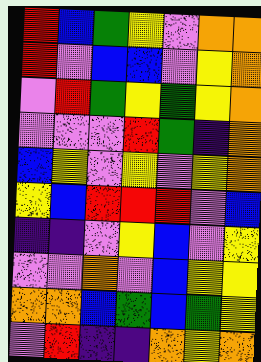[["red", "blue", "green", "yellow", "violet", "orange", "orange"], ["red", "violet", "blue", "blue", "violet", "yellow", "orange"], ["violet", "red", "green", "yellow", "green", "yellow", "orange"], ["violet", "violet", "violet", "red", "green", "indigo", "orange"], ["blue", "yellow", "violet", "yellow", "violet", "yellow", "orange"], ["yellow", "blue", "red", "red", "red", "violet", "blue"], ["indigo", "indigo", "violet", "yellow", "blue", "violet", "yellow"], ["violet", "violet", "orange", "violet", "blue", "yellow", "yellow"], ["orange", "orange", "blue", "green", "blue", "green", "yellow"], ["violet", "red", "indigo", "indigo", "orange", "yellow", "orange"]]